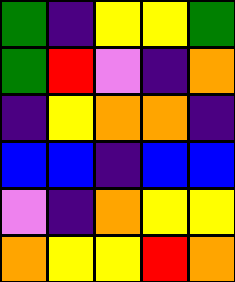[["green", "indigo", "yellow", "yellow", "green"], ["green", "red", "violet", "indigo", "orange"], ["indigo", "yellow", "orange", "orange", "indigo"], ["blue", "blue", "indigo", "blue", "blue"], ["violet", "indigo", "orange", "yellow", "yellow"], ["orange", "yellow", "yellow", "red", "orange"]]